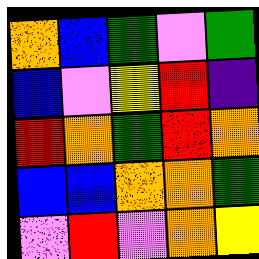[["orange", "blue", "green", "violet", "green"], ["blue", "violet", "yellow", "red", "indigo"], ["red", "orange", "green", "red", "orange"], ["blue", "blue", "orange", "orange", "green"], ["violet", "red", "violet", "orange", "yellow"]]